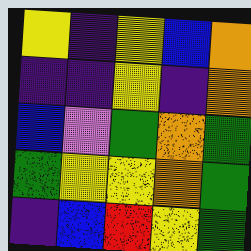[["yellow", "indigo", "yellow", "blue", "orange"], ["indigo", "indigo", "yellow", "indigo", "orange"], ["blue", "violet", "green", "orange", "green"], ["green", "yellow", "yellow", "orange", "green"], ["indigo", "blue", "red", "yellow", "green"]]